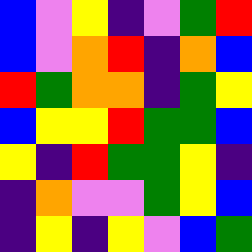[["blue", "violet", "yellow", "indigo", "violet", "green", "red"], ["blue", "violet", "orange", "red", "indigo", "orange", "blue"], ["red", "green", "orange", "orange", "indigo", "green", "yellow"], ["blue", "yellow", "yellow", "red", "green", "green", "blue"], ["yellow", "indigo", "red", "green", "green", "yellow", "indigo"], ["indigo", "orange", "violet", "violet", "green", "yellow", "blue"], ["indigo", "yellow", "indigo", "yellow", "violet", "blue", "green"]]